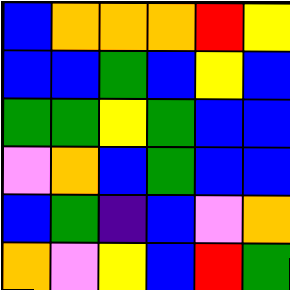[["blue", "orange", "orange", "orange", "red", "yellow"], ["blue", "blue", "green", "blue", "yellow", "blue"], ["green", "green", "yellow", "green", "blue", "blue"], ["violet", "orange", "blue", "green", "blue", "blue"], ["blue", "green", "indigo", "blue", "violet", "orange"], ["orange", "violet", "yellow", "blue", "red", "green"]]